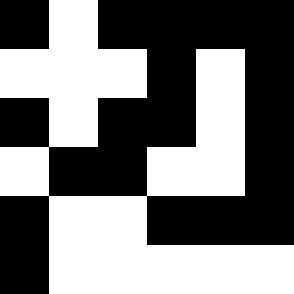[["black", "white", "black", "black", "black", "black"], ["white", "white", "white", "black", "white", "black"], ["black", "white", "black", "black", "white", "black"], ["white", "black", "black", "white", "white", "black"], ["black", "white", "white", "black", "black", "black"], ["black", "white", "white", "white", "white", "white"]]